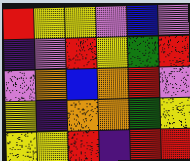[["red", "yellow", "yellow", "violet", "blue", "violet"], ["indigo", "violet", "red", "yellow", "green", "red"], ["violet", "orange", "blue", "orange", "red", "violet"], ["yellow", "indigo", "orange", "orange", "green", "yellow"], ["yellow", "yellow", "red", "indigo", "red", "red"]]